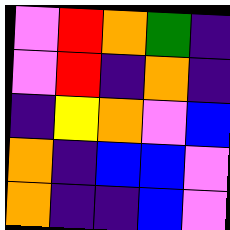[["violet", "red", "orange", "green", "indigo"], ["violet", "red", "indigo", "orange", "indigo"], ["indigo", "yellow", "orange", "violet", "blue"], ["orange", "indigo", "blue", "blue", "violet"], ["orange", "indigo", "indigo", "blue", "violet"]]